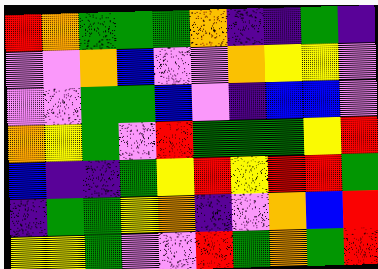[["red", "orange", "green", "green", "green", "orange", "indigo", "indigo", "green", "indigo"], ["violet", "violet", "orange", "blue", "violet", "violet", "orange", "yellow", "yellow", "violet"], ["violet", "violet", "green", "green", "blue", "violet", "indigo", "blue", "blue", "violet"], ["orange", "yellow", "green", "violet", "red", "green", "green", "green", "yellow", "red"], ["blue", "indigo", "indigo", "green", "yellow", "red", "yellow", "red", "red", "green"], ["indigo", "green", "green", "yellow", "orange", "indigo", "violet", "orange", "blue", "red"], ["yellow", "yellow", "green", "violet", "violet", "red", "green", "orange", "green", "red"]]